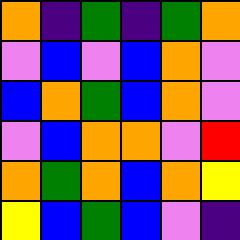[["orange", "indigo", "green", "indigo", "green", "orange"], ["violet", "blue", "violet", "blue", "orange", "violet"], ["blue", "orange", "green", "blue", "orange", "violet"], ["violet", "blue", "orange", "orange", "violet", "red"], ["orange", "green", "orange", "blue", "orange", "yellow"], ["yellow", "blue", "green", "blue", "violet", "indigo"]]